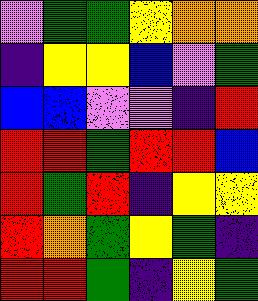[["violet", "green", "green", "yellow", "orange", "orange"], ["indigo", "yellow", "yellow", "blue", "violet", "green"], ["blue", "blue", "violet", "violet", "indigo", "red"], ["red", "red", "green", "red", "red", "blue"], ["red", "green", "red", "indigo", "yellow", "yellow"], ["red", "orange", "green", "yellow", "green", "indigo"], ["red", "red", "green", "indigo", "yellow", "green"]]